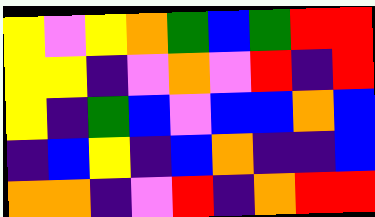[["yellow", "violet", "yellow", "orange", "green", "blue", "green", "red", "red"], ["yellow", "yellow", "indigo", "violet", "orange", "violet", "red", "indigo", "red"], ["yellow", "indigo", "green", "blue", "violet", "blue", "blue", "orange", "blue"], ["indigo", "blue", "yellow", "indigo", "blue", "orange", "indigo", "indigo", "blue"], ["orange", "orange", "indigo", "violet", "red", "indigo", "orange", "red", "red"]]